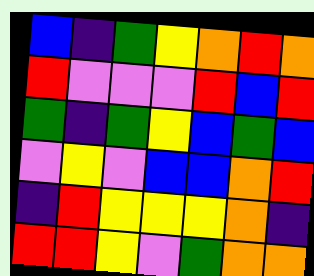[["blue", "indigo", "green", "yellow", "orange", "red", "orange"], ["red", "violet", "violet", "violet", "red", "blue", "red"], ["green", "indigo", "green", "yellow", "blue", "green", "blue"], ["violet", "yellow", "violet", "blue", "blue", "orange", "red"], ["indigo", "red", "yellow", "yellow", "yellow", "orange", "indigo"], ["red", "red", "yellow", "violet", "green", "orange", "orange"]]